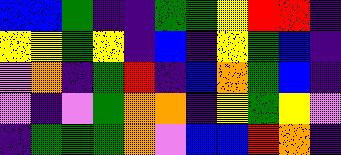[["blue", "blue", "green", "indigo", "indigo", "green", "green", "yellow", "red", "red", "indigo"], ["yellow", "yellow", "green", "yellow", "indigo", "blue", "indigo", "yellow", "green", "blue", "indigo"], ["violet", "orange", "indigo", "green", "red", "indigo", "blue", "orange", "green", "blue", "indigo"], ["violet", "indigo", "violet", "green", "orange", "orange", "indigo", "yellow", "green", "yellow", "violet"], ["indigo", "green", "green", "green", "orange", "violet", "blue", "blue", "red", "orange", "indigo"]]